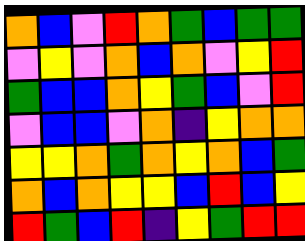[["orange", "blue", "violet", "red", "orange", "green", "blue", "green", "green"], ["violet", "yellow", "violet", "orange", "blue", "orange", "violet", "yellow", "red"], ["green", "blue", "blue", "orange", "yellow", "green", "blue", "violet", "red"], ["violet", "blue", "blue", "violet", "orange", "indigo", "yellow", "orange", "orange"], ["yellow", "yellow", "orange", "green", "orange", "yellow", "orange", "blue", "green"], ["orange", "blue", "orange", "yellow", "yellow", "blue", "red", "blue", "yellow"], ["red", "green", "blue", "red", "indigo", "yellow", "green", "red", "red"]]